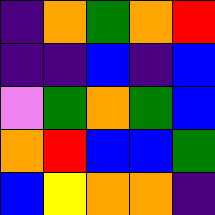[["indigo", "orange", "green", "orange", "red"], ["indigo", "indigo", "blue", "indigo", "blue"], ["violet", "green", "orange", "green", "blue"], ["orange", "red", "blue", "blue", "green"], ["blue", "yellow", "orange", "orange", "indigo"]]